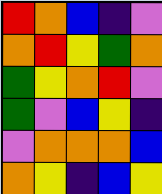[["red", "orange", "blue", "indigo", "violet"], ["orange", "red", "yellow", "green", "orange"], ["green", "yellow", "orange", "red", "violet"], ["green", "violet", "blue", "yellow", "indigo"], ["violet", "orange", "orange", "orange", "blue"], ["orange", "yellow", "indigo", "blue", "yellow"]]